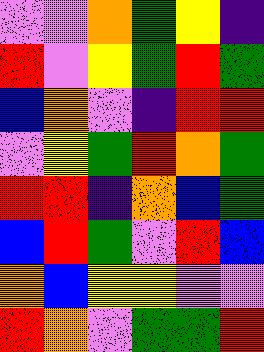[["violet", "violet", "orange", "green", "yellow", "indigo"], ["red", "violet", "yellow", "green", "red", "green"], ["blue", "orange", "violet", "indigo", "red", "red"], ["violet", "yellow", "green", "red", "orange", "green"], ["red", "red", "indigo", "orange", "blue", "green"], ["blue", "red", "green", "violet", "red", "blue"], ["orange", "blue", "yellow", "yellow", "violet", "violet"], ["red", "orange", "violet", "green", "green", "red"]]